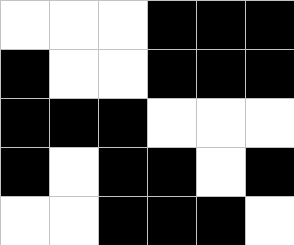[["white", "white", "white", "black", "black", "black"], ["black", "white", "white", "black", "black", "black"], ["black", "black", "black", "white", "white", "white"], ["black", "white", "black", "black", "white", "black"], ["white", "white", "black", "black", "black", "white"]]